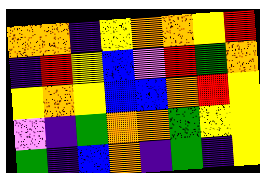[["orange", "orange", "indigo", "yellow", "orange", "orange", "yellow", "red"], ["indigo", "red", "yellow", "blue", "violet", "red", "green", "orange"], ["yellow", "orange", "yellow", "blue", "blue", "orange", "red", "yellow"], ["violet", "indigo", "green", "orange", "orange", "green", "yellow", "yellow"], ["green", "indigo", "blue", "orange", "indigo", "green", "indigo", "yellow"]]